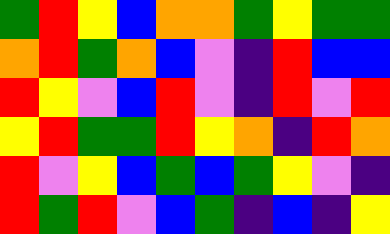[["green", "red", "yellow", "blue", "orange", "orange", "green", "yellow", "green", "green"], ["orange", "red", "green", "orange", "blue", "violet", "indigo", "red", "blue", "blue"], ["red", "yellow", "violet", "blue", "red", "violet", "indigo", "red", "violet", "red"], ["yellow", "red", "green", "green", "red", "yellow", "orange", "indigo", "red", "orange"], ["red", "violet", "yellow", "blue", "green", "blue", "green", "yellow", "violet", "indigo"], ["red", "green", "red", "violet", "blue", "green", "indigo", "blue", "indigo", "yellow"]]